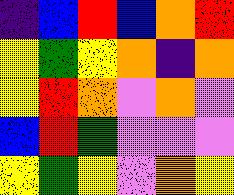[["indigo", "blue", "red", "blue", "orange", "red"], ["yellow", "green", "yellow", "orange", "indigo", "orange"], ["yellow", "red", "orange", "violet", "orange", "violet"], ["blue", "red", "green", "violet", "violet", "violet"], ["yellow", "green", "yellow", "violet", "orange", "yellow"]]